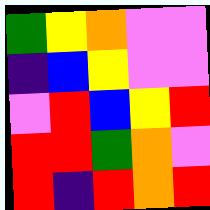[["green", "yellow", "orange", "violet", "violet"], ["indigo", "blue", "yellow", "violet", "violet"], ["violet", "red", "blue", "yellow", "red"], ["red", "red", "green", "orange", "violet"], ["red", "indigo", "red", "orange", "red"]]